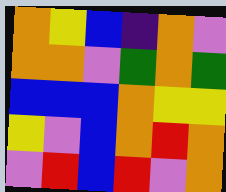[["orange", "yellow", "blue", "indigo", "orange", "violet"], ["orange", "orange", "violet", "green", "orange", "green"], ["blue", "blue", "blue", "orange", "yellow", "yellow"], ["yellow", "violet", "blue", "orange", "red", "orange"], ["violet", "red", "blue", "red", "violet", "orange"]]